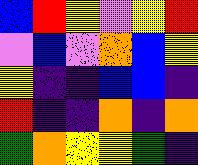[["blue", "red", "yellow", "violet", "yellow", "red"], ["violet", "blue", "violet", "orange", "blue", "yellow"], ["yellow", "indigo", "indigo", "blue", "blue", "indigo"], ["red", "indigo", "indigo", "orange", "indigo", "orange"], ["green", "orange", "yellow", "yellow", "green", "indigo"]]